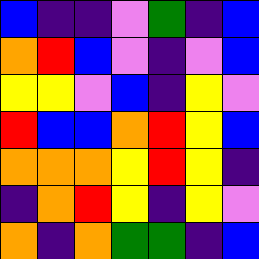[["blue", "indigo", "indigo", "violet", "green", "indigo", "blue"], ["orange", "red", "blue", "violet", "indigo", "violet", "blue"], ["yellow", "yellow", "violet", "blue", "indigo", "yellow", "violet"], ["red", "blue", "blue", "orange", "red", "yellow", "blue"], ["orange", "orange", "orange", "yellow", "red", "yellow", "indigo"], ["indigo", "orange", "red", "yellow", "indigo", "yellow", "violet"], ["orange", "indigo", "orange", "green", "green", "indigo", "blue"]]